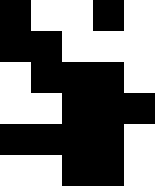[["black", "white", "white", "black", "white"], ["black", "black", "white", "white", "white"], ["white", "black", "black", "black", "white"], ["white", "white", "black", "black", "black"], ["black", "black", "black", "black", "white"], ["white", "white", "black", "black", "white"]]